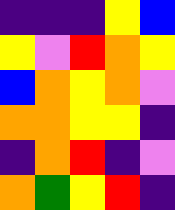[["indigo", "indigo", "indigo", "yellow", "blue"], ["yellow", "violet", "red", "orange", "yellow"], ["blue", "orange", "yellow", "orange", "violet"], ["orange", "orange", "yellow", "yellow", "indigo"], ["indigo", "orange", "red", "indigo", "violet"], ["orange", "green", "yellow", "red", "indigo"]]